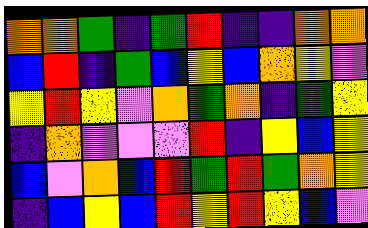[["orange", "orange", "green", "indigo", "green", "red", "indigo", "indigo", "orange", "orange"], ["blue", "red", "indigo", "green", "blue", "yellow", "blue", "orange", "yellow", "violet"], ["yellow", "red", "yellow", "violet", "orange", "green", "orange", "indigo", "green", "yellow"], ["indigo", "orange", "violet", "violet", "violet", "red", "indigo", "yellow", "blue", "yellow"], ["blue", "violet", "orange", "blue", "red", "green", "red", "green", "orange", "yellow"], ["indigo", "blue", "yellow", "blue", "red", "yellow", "red", "yellow", "blue", "violet"]]